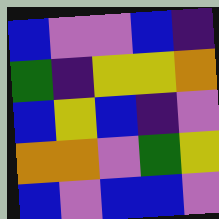[["blue", "violet", "violet", "blue", "indigo"], ["green", "indigo", "yellow", "yellow", "orange"], ["blue", "yellow", "blue", "indigo", "violet"], ["orange", "orange", "violet", "green", "yellow"], ["blue", "violet", "blue", "blue", "violet"]]